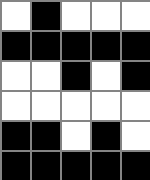[["white", "black", "white", "white", "white"], ["black", "black", "black", "black", "black"], ["white", "white", "black", "white", "black"], ["white", "white", "white", "white", "white"], ["black", "black", "white", "black", "white"], ["black", "black", "black", "black", "black"]]